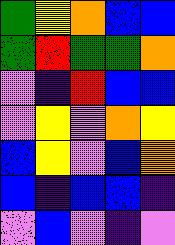[["green", "yellow", "orange", "blue", "blue"], ["green", "red", "green", "green", "orange"], ["violet", "indigo", "red", "blue", "blue"], ["violet", "yellow", "violet", "orange", "yellow"], ["blue", "yellow", "violet", "blue", "orange"], ["blue", "indigo", "blue", "blue", "indigo"], ["violet", "blue", "violet", "indigo", "violet"]]